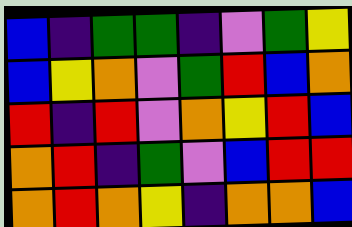[["blue", "indigo", "green", "green", "indigo", "violet", "green", "yellow"], ["blue", "yellow", "orange", "violet", "green", "red", "blue", "orange"], ["red", "indigo", "red", "violet", "orange", "yellow", "red", "blue"], ["orange", "red", "indigo", "green", "violet", "blue", "red", "red"], ["orange", "red", "orange", "yellow", "indigo", "orange", "orange", "blue"]]